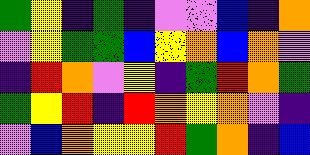[["green", "yellow", "indigo", "green", "indigo", "violet", "violet", "blue", "indigo", "orange"], ["violet", "yellow", "green", "green", "blue", "yellow", "orange", "blue", "orange", "violet"], ["indigo", "red", "orange", "violet", "yellow", "indigo", "green", "red", "orange", "green"], ["green", "yellow", "red", "indigo", "red", "orange", "yellow", "orange", "violet", "indigo"], ["violet", "blue", "orange", "yellow", "yellow", "red", "green", "orange", "indigo", "blue"]]